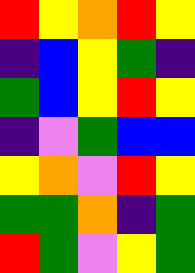[["red", "yellow", "orange", "red", "yellow"], ["indigo", "blue", "yellow", "green", "indigo"], ["green", "blue", "yellow", "red", "yellow"], ["indigo", "violet", "green", "blue", "blue"], ["yellow", "orange", "violet", "red", "yellow"], ["green", "green", "orange", "indigo", "green"], ["red", "green", "violet", "yellow", "green"]]